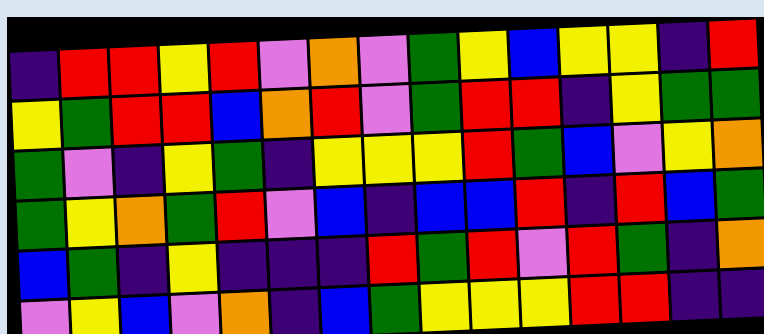[["indigo", "red", "red", "yellow", "red", "violet", "orange", "violet", "green", "yellow", "blue", "yellow", "yellow", "indigo", "red"], ["yellow", "green", "red", "red", "blue", "orange", "red", "violet", "green", "red", "red", "indigo", "yellow", "green", "green"], ["green", "violet", "indigo", "yellow", "green", "indigo", "yellow", "yellow", "yellow", "red", "green", "blue", "violet", "yellow", "orange"], ["green", "yellow", "orange", "green", "red", "violet", "blue", "indigo", "blue", "blue", "red", "indigo", "red", "blue", "green"], ["blue", "green", "indigo", "yellow", "indigo", "indigo", "indigo", "red", "green", "red", "violet", "red", "green", "indigo", "orange"], ["violet", "yellow", "blue", "violet", "orange", "indigo", "blue", "green", "yellow", "yellow", "yellow", "red", "red", "indigo", "indigo"]]